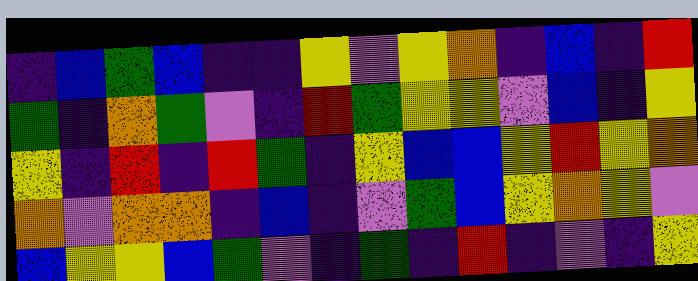[["indigo", "blue", "green", "blue", "indigo", "indigo", "yellow", "violet", "yellow", "orange", "indigo", "blue", "indigo", "red"], ["green", "indigo", "orange", "green", "violet", "indigo", "red", "green", "yellow", "yellow", "violet", "blue", "indigo", "yellow"], ["yellow", "indigo", "red", "indigo", "red", "green", "indigo", "yellow", "blue", "blue", "yellow", "red", "yellow", "orange"], ["orange", "violet", "orange", "orange", "indigo", "blue", "indigo", "violet", "green", "blue", "yellow", "orange", "yellow", "violet"], ["blue", "yellow", "yellow", "blue", "green", "violet", "indigo", "green", "indigo", "red", "indigo", "violet", "indigo", "yellow"]]